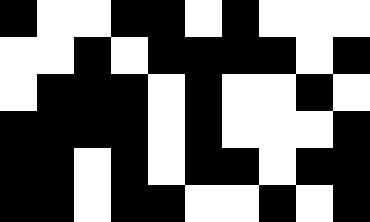[["black", "white", "white", "black", "black", "white", "black", "white", "white", "white"], ["white", "white", "black", "white", "black", "black", "black", "black", "white", "black"], ["white", "black", "black", "black", "white", "black", "white", "white", "black", "white"], ["black", "black", "black", "black", "white", "black", "white", "white", "white", "black"], ["black", "black", "white", "black", "white", "black", "black", "white", "black", "black"], ["black", "black", "white", "black", "black", "white", "white", "black", "white", "black"]]